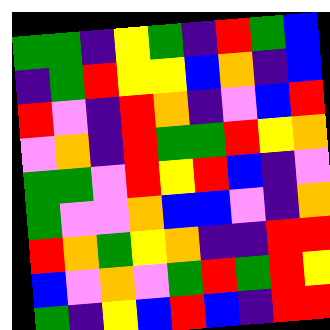[["green", "green", "indigo", "yellow", "green", "indigo", "red", "green", "blue"], ["indigo", "green", "red", "yellow", "yellow", "blue", "orange", "indigo", "blue"], ["red", "violet", "indigo", "red", "orange", "indigo", "violet", "blue", "red"], ["violet", "orange", "indigo", "red", "green", "green", "red", "yellow", "orange"], ["green", "green", "violet", "red", "yellow", "red", "blue", "indigo", "violet"], ["green", "violet", "violet", "orange", "blue", "blue", "violet", "indigo", "orange"], ["red", "orange", "green", "yellow", "orange", "indigo", "indigo", "red", "red"], ["blue", "violet", "orange", "violet", "green", "red", "green", "red", "yellow"], ["green", "indigo", "yellow", "blue", "red", "blue", "indigo", "red", "red"]]